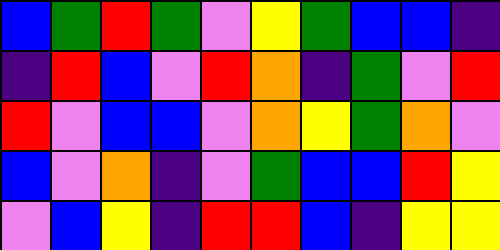[["blue", "green", "red", "green", "violet", "yellow", "green", "blue", "blue", "indigo"], ["indigo", "red", "blue", "violet", "red", "orange", "indigo", "green", "violet", "red"], ["red", "violet", "blue", "blue", "violet", "orange", "yellow", "green", "orange", "violet"], ["blue", "violet", "orange", "indigo", "violet", "green", "blue", "blue", "red", "yellow"], ["violet", "blue", "yellow", "indigo", "red", "red", "blue", "indigo", "yellow", "yellow"]]